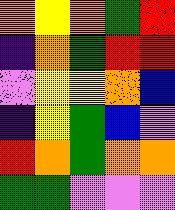[["orange", "yellow", "orange", "green", "red"], ["indigo", "orange", "green", "red", "red"], ["violet", "yellow", "yellow", "orange", "blue"], ["indigo", "yellow", "green", "blue", "violet"], ["red", "orange", "green", "orange", "orange"], ["green", "green", "violet", "violet", "violet"]]